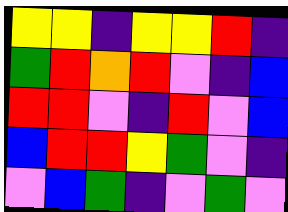[["yellow", "yellow", "indigo", "yellow", "yellow", "red", "indigo"], ["green", "red", "orange", "red", "violet", "indigo", "blue"], ["red", "red", "violet", "indigo", "red", "violet", "blue"], ["blue", "red", "red", "yellow", "green", "violet", "indigo"], ["violet", "blue", "green", "indigo", "violet", "green", "violet"]]